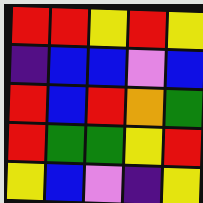[["red", "red", "yellow", "red", "yellow"], ["indigo", "blue", "blue", "violet", "blue"], ["red", "blue", "red", "orange", "green"], ["red", "green", "green", "yellow", "red"], ["yellow", "blue", "violet", "indigo", "yellow"]]